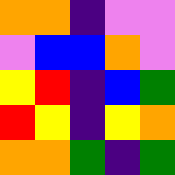[["orange", "orange", "indigo", "violet", "violet"], ["violet", "blue", "blue", "orange", "violet"], ["yellow", "red", "indigo", "blue", "green"], ["red", "yellow", "indigo", "yellow", "orange"], ["orange", "orange", "green", "indigo", "green"]]